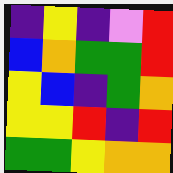[["indigo", "yellow", "indigo", "violet", "red"], ["blue", "orange", "green", "green", "red"], ["yellow", "blue", "indigo", "green", "orange"], ["yellow", "yellow", "red", "indigo", "red"], ["green", "green", "yellow", "orange", "orange"]]